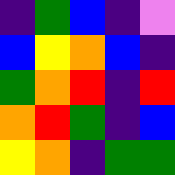[["indigo", "green", "blue", "indigo", "violet"], ["blue", "yellow", "orange", "blue", "indigo"], ["green", "orange", "red", "indigo", "red"], ["orange", "red", "green", "indigo", "blue"], ["yellow", "orange", "indigo", "green", "green"]]